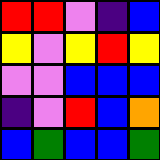[["red", "red", "violet", "indigo", "blue"], ["yellow", "violet", "yellow", "red", "yellow"], ["violet", "violet", "blue", "blue", "blue"], ["indigo", "violet", "red", "blue", "orange"], ["blue", "green", "blue", "blue", "green"]]